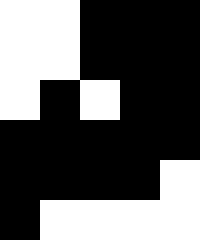[["white", "white", "black", "black", "black"], ["white", "white", "black", "black", "black"], ["white", "black", "white", "black", "black"], ["black", "black", "black", "black", "black"], ["black", "black", "black", "black", "white"], ["black", "white", "white", "white", "white"]]